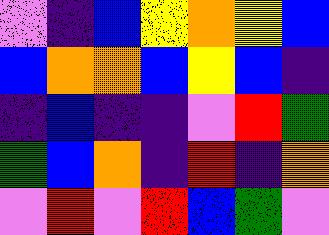[["violet", "indigo", "blue", "yellow", "orange", "yellow", "blue"], ["blue", "orange", "orange", "blue", "yellow", "blue", "indigo"], ["indigo", "blue", "indigo", "indigo", "violet", "red", "green"], ["green", "blue", "orange", "indigo", "red", "indigo", "orange"], ["violet", "red", "violet", "red", "blue", "green", "violet"]]